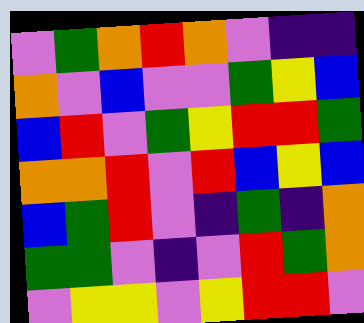[["violet", "green", "orange", "red", "orange", "violet", "indigo", "indigo"], ["orange", "violet", "blue", "violet", "violet", "green", "yellow", "blue"], ["blue", "red", "violet", "green", "yellow", "red", "red", "green"], ["orange", "orange", "red", "violet", "red", "blue", "yellow", "blue"], ["blue", "green", "red", "violet", "indigo", "green", "indigo", "orange"], ["green", "green", "violet", "indigo", "violet", "red", "green", "orange"], ["violet", "yellow", "yellow", "violet", "yellow", "red", "red", "violet"]]